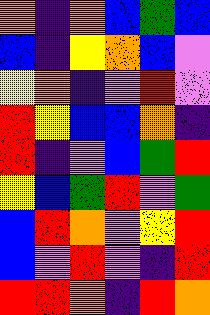[["orange", "indigo", "orange", "blue", "green", "blue"], ["blue", "indigo", "yellow", "orange", "blue", "violet"], ["yellow", "orange", "indigo", "violet", "red", "violet"], ["red", "yellow", "blue", "blue", "orange", "indigo"], ["red", "indigo", "violet", "blue", "green", "red"], ["yellow", "blue", "green", "red", "violet", "green"], ["blue", "red", "orange", "violet", "yellow", "red"], ["blue", "violet", "red", "violet", "indigo", "red"], ["red", "red", "orange", "indigo", "red", "orange"]]